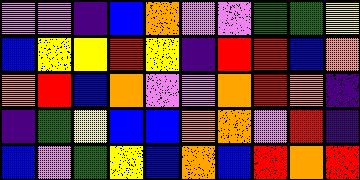[["violet", "violet", "indigo", "blue", "orange", "violet", "violet", "green", "green", "yellow"], ["blue", "yellow", "yellow", "red", "yellow", "indigo", "red", "red", "blue", "orange"], ["orange", "red", "blue", "orange", "violet", "violet", "orange", "red", "orange", "indigo"], ["indigo", "green", "yellow", "blue", "blue", "orange", "orange", "violet", "red", "indigo"], ["blue", "violet", "green", "yellow", "blue", "orange", "blue", "red", "orange", "red"]]